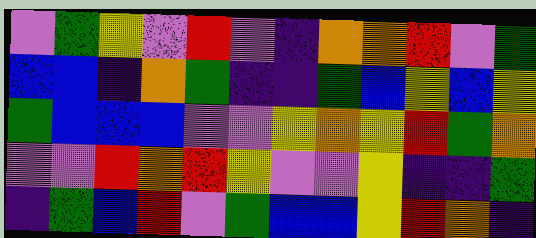[["violet", "green", "yellow", "violet", "red", "violet", "indigo", "orange", "orange", "red", "violet", "green"], ["blue", "blue", "indigo", "orange", "green", "indigo", "indigo", "green", "blue", "yellow", "blue", "yellow"], ["green", "blue", "blue", "blue", "violet", "violet", "yellow", "orange", "yellow", "red", "green", "orange"], ["violet", "violet", "red", "orange", "red", "yellow", "violet", "violet", "yellow", "indigo", "indigo", "green"], ["indigo", "green", "blue", "red", "violet", "green", "blue", "blue", "yellow", "red", "orange", "indigo"]]